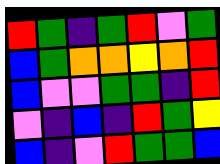[["red", "green", "indigo", "green", "red", "violet", "green"], ["blue", "green", "orange", "orange", "yellow", "orange", "red"], ["blue", "violet", "violet", "green", "green", "indigo", "red"], ["violet", "indigo", "blue", "indigo", "red", "green", "yellow"], ["blue", "indigo", "violet", "red", "green", "green", "blue"]]